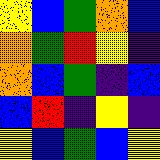[["yellow", "blue", "green", "orange", "blue"], ["orange", "green", "red", "yellow", "indigo"], ["orange", "blue", "green", "indigo", "blue"], ["blue", "red", "indigo", "yellow", "indigo"], ["yellow", "blue", "green", "blue", "yellow"]]